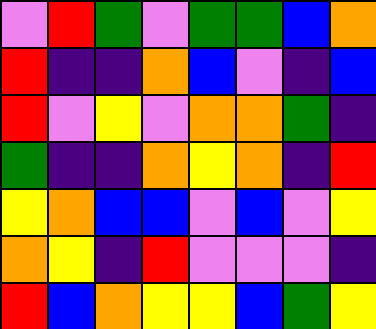[["violet", "red", "green", "violet", "green", "green", "blue", "orange"], ["red", "indigo", "indigo", "orange", "blue", "violet", "indigo", "blue"], ["red", "violet", "yellow", "violet", "orange", "orange", "green", "indigo"], ["green", "indigo", "indigo", "orange", "yellow", "orange", "indigo", "red"], ["yellow", "orange", "blue", "blue", "violet", "blue", "violet", "yellow"], ["orange", "yellow", "indigo", "red", "violet", "violet", "violet", "indigo"], ["red", "blue", "orange", "yellow", "yellow", "blue", "green", "yellow"]]